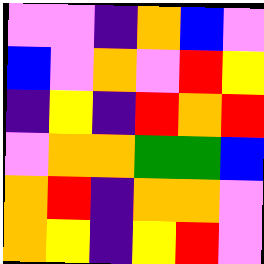[["violet", "violet", "indigo", "orange", "blue", "violet"], ["blue", "violet", "orange", "violet", "red", "yellow"], ["indigo", "yellow", "indigo", "red", "orange", "red"], ["violet", "orange", "orange", "green", "green", "blue"], ["orange", "red", "indigo", "orange", "orange", "violet"], ["orange", "yellow", "indigo", "yellow", "red", "violet"]]